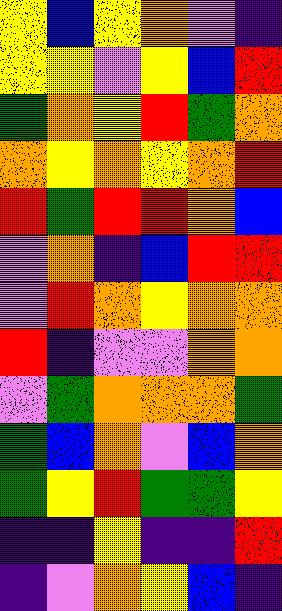[["yellow", "blue", "yellow", "orange", "violet", "indigo"], ["yellow", "yellow", "violet", "yellow", "blue", "red"], ["green", "orange", "yellow", "red", "green", "orange"], ["orange", "yellow", "orange", "yellow", "orange", "red"], ["red", "green", "red", "red", "orange", "blue"], ["violet", "orange", "indigo", "blue", "red", "red"], ["violet", "red", "orange", "yellow", "orange", "orange"], ["red", "indigo", "violet", "violet", "orange", "orange"], ["violet", "green", "orange", "orange", "orange", "green"], ["green", "blue", "orange", "violet", "blue", "orange"], ["green", "yellow", "red", "green", "green", "yellow"], ["indigo", "indigo", "yellow", "indigo", "indigo", "red"], ["indigo", "violet", "orange", "yellow", "blue", "indigo"]]